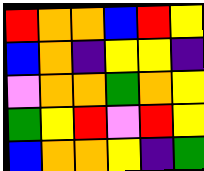[["red", "orange", "orange", "blue", "red", "yellow"], ["blue", "orange", "indigo", "yellow", "yellow", "indigo"], ["violet", "orange", "orange", "green", "orange", "yellow"], ["green", "yellow", "red", "violet", "red", "yellow"], ["blue", "orange", "orange", "yellow", "indigo", "green"]]